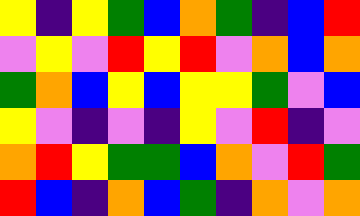[["yellow", "indigo", "yellow", "green", "blue", "orange", "green", "indigo", "blue", "red"], ["violet", "yellow", "violet", "red", "yellow", "red", "violet", "orange", "blue", "orange"], ["green", "orange", "blue", "yellow", "blue", "yellow", "yellow", "green", "violet", "blue"], ["yellow", "violet", "indigo", "violet", "indigo", "yellow", "violet", "red", "indigo", "violet"], ["orange", "red", "yellow", "green", "green", "blue", "orange", "violet", "red", "green"], ["red", "blue", "indigo", "orange", "blue", "green", "indigo", "orange", "violet", "orange"]]